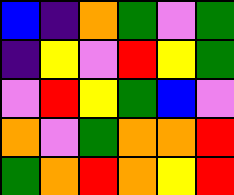[["blue", "indigo", "orange", "green", "violet", "green"], ["indigo", "yellow", "violet", "red", "yellow", "green"], ["violet", "red", "yellow", "green", "blue", "violet"], ["orange", "violet", "green", "orange", "orange", "red"], ["green", "orange", "red", "orange", "yellow", "red"]]